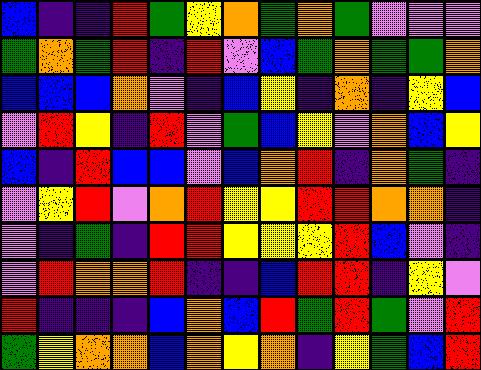[["blue", "indigo", "indigo", "red", "green", "yellow", "orange", "green", "orange", "green", "violet", "violet", "violet"], ["green", "orange", "green", "red", "indigo", "red", "violet", "blue", "green", "orange", "green", "green", "orange"], ["blue", "blue", "blue", "orange", "violet", "indigo", "blue", "yellow", "indigo", "orange", "indigo", "yellow", "blue"], ["violet", "red", "yellow", "indigo", "red", "violet", "green", "blue", "yellow", "violet", "orange", "blue", "yellow"], ["blue", "indigo", "red", "blue", "blue", "violet", "blue", "orange", "red", "indigo", "orange", "green", "indigo"], ["violet", "yellow", "red", "violet", "orange", "red", "yellow", "yellow", "red", "red", "orange", "orange", "indigo"], ["violet", "indigo", "green", "indigo", "red", "red", "yellow", "yellow", "yellow", "red", "blue", "violet", "indigo"], ["violet", "red", "orange", "orange", "red", "indigo", "indigo", "blue", "red", "red", "indigo", "yellow", "violet"], ["red", "indigo", "indigo", "indigo", "blue", "orange", "blue", "red", "green", "red", "green", "violet", "red"], ["green", "yellow", "orange", "orange", "blue", "orange", "yellow", "orange", "indigo", "yellow", "green", "blue", "red"]]